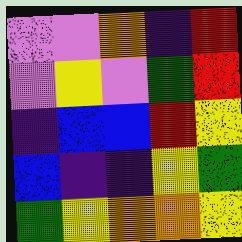[["violet", "violet", "orange", "indigo", "red"], ["violet", "yellow", "violet", "green", "red"], ["indigo", "blue", "blue", "red", "yellow"], ["blue", "indigo", "indigo", "yellow", "green"], ["green", "yellow", "orange", "orange", "yellow"]]